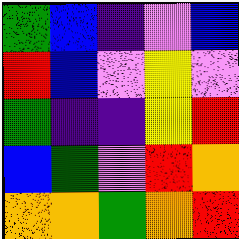[["green", "blue", "indigo", "violet", "blue"], ["red", "blue", "violet", "yellow", "violet"], ["green", "indigo", "indigo", "yellow", "red"], ["blue", "green", "violet", "red", "orange"], ["orange", "orange", "green", "orange", "red"]]